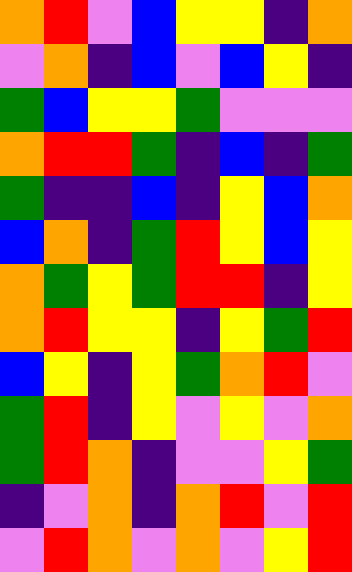[["orange", "red", "violet", "blue", "yellow", "yellow", "indigo", "orange"], ["violet", "orange", "indigo", "blue", "violet", "blue", "yellow", "indigo"], ["green", "blue", "yellow", "yellow", "green", "violet", "violet", "violet"], ["orange", "red", "red", "green", "indigo", "blue", "indigo", "green"], ["green", "indigo", "indigo", "blue", "indigo", "yellow", "blue", "orange"], ["blue", "orange", "indigo", "green", "red", "yellow", "blue", "yellow"], ["orange", "green", "yellow", "green", "red", "red", "indigo", "yellow"], ["orange", "red", "yellow", "yellow", "indigo", "yellow", "green", "red"], ["blue", "yellow", "indigo", "yellow", "green", "orange", "red", "violet"], ["green", "red", "indigo", "yellow", "violet", "yellow", "violet", "orange"], ["green", "red", "orange", "indigo", "violet", "violet", "yellow", "green"], ["indigo", "violet", "orange", "indigo", "orange", "red", "violet", "red"], ["violet", "red", "orange", "violet", "orange", "violet", "yellow", "red"]]